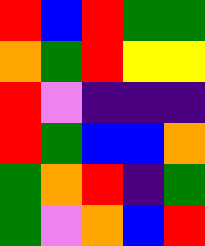[["red", "blue", "red", "green", "green"], ["orange", "green", "red", "yellow", "yellow"], ["red", "violet", "indigo", "indigo", "indigo"], ["red", "green", "blue", "blue", "orange"], ["green", "orange", "red", "indigo", "green"], ["green", "violet", "orange", "blue", "red"]]